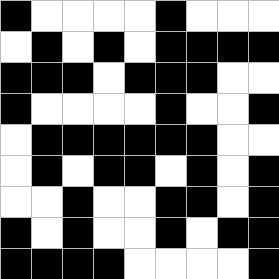[["black", "white", "white", "white", "white", "black", "white", "white", "white"], ["white", "black", "white", "black", "white", "black", "black", "black", "black"], ["black", "black", "black", "white", "black", "black", "black", "white", "white"], ["black", "white", "white", "white", "white", "black", "white", "white", "black"], ["white", "black", "black", "black", "black", "black", "black", "white", "white"], ["white", "black", "white", "black", "black", "white", "black", "white", "black"], ["white", "white", "black", "white", "white", "black", "black", "white", "black"], ["black", "white", "black", "white", "white", "black", "white", "black", "black"], ["black", "black", "black", "black", "white", "white", "white", "white", "black"]]